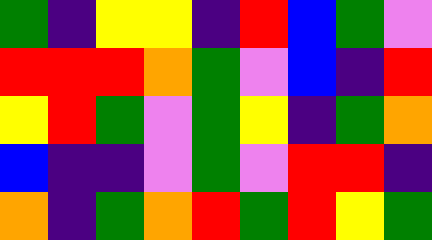[["green", "indigo", "yellow", "yellow", "indigo", "red", "blue", "green", "violet"], ["red", "red", "red", "orange", "green", "violet", "blue", "indigo", "red"], ["yellow", "red", "green", "violet", "green", "yellow", "indigo", "green", "orange"], ["blue", "indigo", "indigo", "violet", "green", "violet", "red", "red", "indigo"], ["orange", "indigo", "green", "orange", "red", "green", "red", "yellow", "green"]]